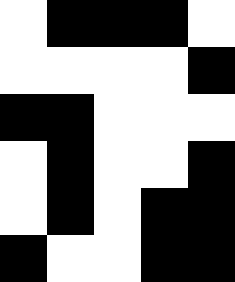[["white", "black", "black", "black", "white"], ["white", "white", "white", "white", "black"], ["black", "black", "white", "white", "white"], ["white", "black", "white", "white", "black"], ["white", "black", "white", "black", "black"], ["black", "white", "white", "black", "black"]]